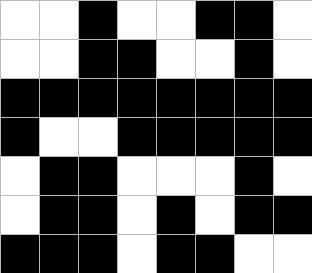[["white", "white", "black", "white", "white", "black", "black", "white"], ["white", "white", "black", "black", "white", "white", "black", "white"], ["black", "black", "black", "black", "black", "black", "black", "black"], ["black", "white", "white", "black", "black", "black", "black", "black"], ["white", "black", "black", "white", "white", "white", "black", "white"], ["white", "black", "black", "white", "black", "white", "black", "black"], ["black", "black", "black", "white", "black", "black", "white", "white"]]